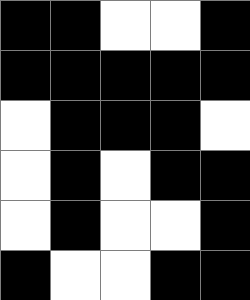[["black", "black", "white", "white", "black"], ["black", "black", "black", "black", "black"], ["white", "black", "black", "black", "white"], ["white", "black", "white", "black", "black"], ["white", "black", "white", "white", "black"], ["black", "white", "white", "black", "black"]]